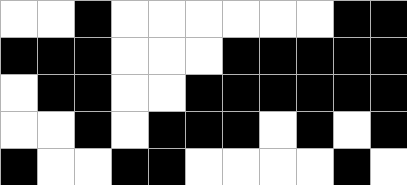[["white", "white", "black", "white", "white", "white", "white", "white", "white", "black", "black"], ["black", "black", "black", "white", "white", "white", "black", "black", "black", "black", "black"], ["white", "black", "black", "white", "white", "black", "black", "black", "black", "black", "black"], ["white", "white", "black", "white", "black", "black", "black", "white", "black", "white", "black"], ["black", "white", "white", "black", "black", "white", "white", "white", "white", "black", "white"]]